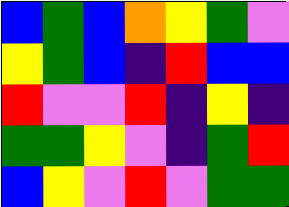[["blue", "green", "blue", "orange", "yellow", "green", "violet"], ["yellow", "green", "blue", "indigo", "red", "blue", "blue"], ["red", "violet", "violet", "red", "indigo", "yellow", "indigo"], ["green", "green", "yellow", "violet", "indigo", "green", "red"], ["blue", "yellow", "violet", "red", "violet", "green", "green"]]